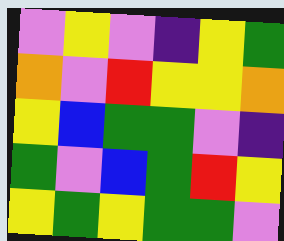[["violet", "yellow", "violet", "indigo", "yellow", "green"], ["orange", "violet", "red", "yellow", "yellow", "orange"], ["yellow", "blue", "green", "green", "violet", "indigo"], ["green", "violet", "blue", "green", "red", "yellow"], ["yellow", "green", "yellow", "green", "green", "violet"]]